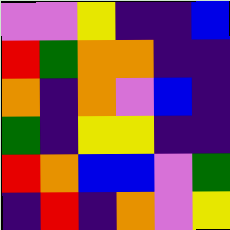[["violet", "violet", "yellow", "indigo", "indigo", "blue"], ["red", "green", "orange", "orange", "indigo", "indigo"], ["orange", "indigo", "orange", "violet", "blue", "indigo"], ["green", "indigo", "yellow", "yellow", "indigo", "indigo"], ["red", "orange", "blue", "blue", "violet", "green"], ["indigo", "red", "indigo", "orange", "violet", "yellow"]]